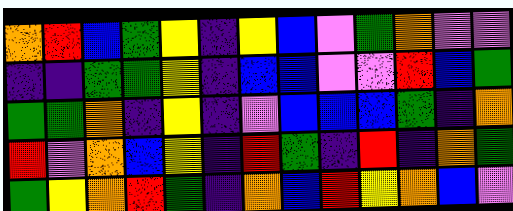[["orange", "red", "blue", "green", "yellow", "indigo", "yellow", "blue", "violet", "green", "orange", "violet", "violet"], ["indigo", "indigo", "green", "green", "yellow", "indigo", "blue", "blue", "violet", "violet", "red", "blue", "green"], ["green", "green", "orange", "indigo", "yellow", "indigo", "violet", "blue", "blue", "blue", "green", "indigo", "orange"], ["red", "violet", "orange", "blue", "yellow", "indigo", "red", "green", "indigo", "red", "indigo", "orange", "green"], ["green", "yellow", "orange", "red", "green", "indigo", "orange", "blue", "red", "yellow", "orange", "blue", "violet"]]